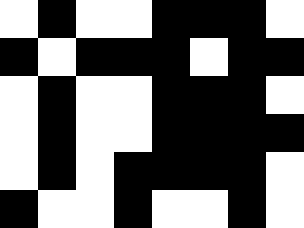[["white", "black", "white", "white", "black", "black", "black", "white"], ["black", "white", "black", "black", "black", "white", "black", "black"], ["white", "black", "white", "white", "black", "black", "black", "white"], ["white", "black", "white", "white", "black", "black", "black", "black"], ["white", "black", "white", "black", "black", "black", "black", "white"], ["black", "white", "white", "black", "white", "white", "black", "white"]]